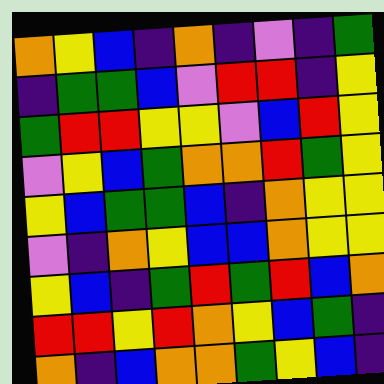[["orange", "yellow", "blue", "indigo", "orange", "indigo", "violet", "indigo", "green"], ["indigo", "green", "green", "blue", "violet", "red", "red", "indigo", "yellow"], ["green", "red", "red", "yellow", "yellow", "violet", "blue", "red", "yellow"], ["violet", "yellow", "blue", "green", "orange", "orange", "red", "green", "yellow"], ["yellow", "blue", "green", "green", "blue", "indigo", "orange", "yellow", "yellow"], ["violet", "indigo", "orange", "yellow", "blue", "blue", "orange", "yellow", "yellow"], ["yellow", "blue", "indigo", "green", "red", "green", "red", "blue", "orange"], ["red", "red", "yellow", "red", "orange", "yellow", "blue", "green", "indigo"], ["orange", "indigo", "blue", "orange", "orange", "green", "yellow", "blue", "indigo"]]